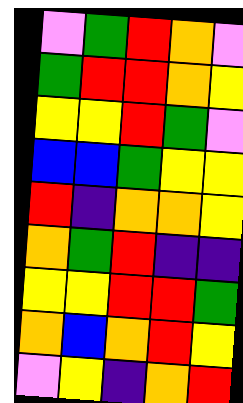[["violet", "green", "red", "orange", "violet"], ["green", "red", "red", "orange", "yellow"], ["yellow", "yellow", "red", "green", "violet"], ["blue", "blue", "green", "yellow", "yellow"], ["red", "indigo", "orange", "orange", "yellow"], ["orange", "green", "red", "indigo", "indigo"], ["yellow", "yellow", "red", "red", "green"], ["orange", "blue", "orange", "red", "yellow"], ["violet", "yellow", "indigo", "orange", "red"]]